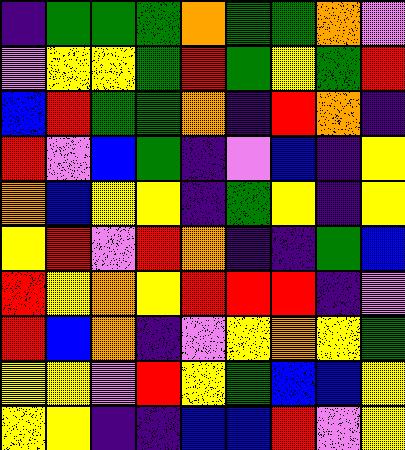[["indigo", "green", "green", "green", "orange", "green", "green", "orange", "violet"], ["violet", "yellow", "yellow", "green", "red", "green", "yellow", "green", "red"], ["blue", "red", "green", "green", "orange", "indigo", "red", "orange", "indigo"], ["red", "violet", "blue", "green", "indigo", "violet", "blue", "indigo", "yellow"], ["orange", "blue", "yellow", "yellow", "indigo", "green", "yellow", "indigo", "yellow"], ["yellow", "red", "violet", "red", "orange", "indigo", "indigo", "green", "blue"], ["red", "yellow", "orange", "yellow", "red", "red", "red", "indigo", "violet"], ["red", "blue", "orange", "indigo", "violet", "yellow", "orange", "yellow", "green"], ["yellow", "yellow", "violet", "red", "yellow", "green", "blue", "blue", "yellow"], ["yellow", "yellow", "indigo", "indigo", "blue", "blue", "red", "violet", "yellow"]]